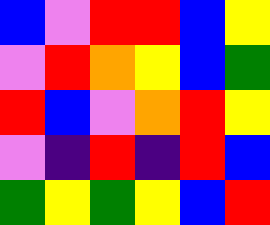[["blue", "violet", "red", "red", "blue", "yellow"], ["violet", "red", "orange", "yellow", "blue", "green"], ["red", "blue", "violet", "orange", "red", "yellow"], ["violet", "indigo", "red", "indigo", "red", "blue"], ["green", "yellow", "green", "yellow", "blue", "red"]]